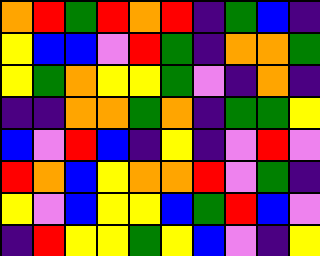[["orange", "red", "green", "red", "orange", "red", "indigo", "green", "blue", "indigo"], ["yellow", "blue", "blue", "violet", "red", "green", "indigo", "orange", "orange", "green"], ["yellow", "green", "orange", "yellow", "yellow", "green", "violet", "indigo", "orange", "indigo"], ["indigo", "indigo", "orange", "orange", "green", "orange", "indigo", "green", "green", "yellow"], ["blue", "violet", "red", "blue", "indigo", "yellow", "indigo", "violet", "red", "violet"], ["red", "orange", "blue", "yellow", "orange", "orange", "red", "violet", "green", "indigo"], ["yellow", "violet", "blue", "yellow", "yellow", "blue", "green", "red", "blue", "violet"], ["indigo", "red", "yellow", "yellow", "green", "yellow", "blue", "violet", "indigo", "yellow"]]